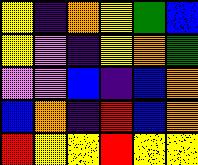[["yellow", "indigo", "orange", "yellow", "green", "blue"], ["yellow", "violet", "indigo", "yellow", "orange", "green"], ["violet", "violet", "blue", "indigo", "blue", "orange"], ["blue", "orange", "indigo", "red", "blue", "orange"], ["red", "yellow", "yellow", "red", "yellow", "yellow"]]